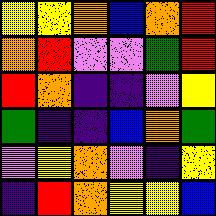[["yellow", "yellow", "orange", "blue", "orange", "red"], ["orange", "red", "violet", "violet", "green", "red"], ["red", "orange", "indigo", "indigo", "violet", "yellow"], ["green", "indigo", "indigo", "blue", "orange", "green"], ["violet", "yellow", "orange", "violet", "indigo", "yellow"], ["indigo", "red", "orange", "yellow", "yellow", "blue"]]